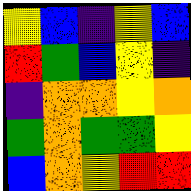[["yellow", "blue", "indigo", "yellow", "blue"], ["red", "green", "blue", "yellow", "indigo"], ["indigo", "orange", "orange", "yellow", "orange"], ["green", "orange", "green", "green", "yellow"], ["blue", "orange", "yellow", "red", "red"]]